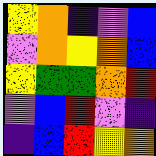[["yellow", "orange", "indigo", "violet", "blue"], ["violet", "orange", "yellow", "orange", "blue"], ["yellow", "green", "green", "orange", "red"], ["violet", "blue", "red", "violet", "indigo"], ["indigo", "blue", "red", "yellow", "orange"]]